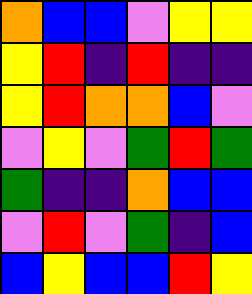[["orange", "blue", "blue", "violet", "yellow", "yellow"], ["yellow", "red", "indigo", "red", "indigo", "indigo"], ["yellow", "red", "orange", "orange", "blue", "violet"], ["violet", "yellow", "violet", "green", "red", "green"], ["green", "indigo", "indigo", "orange", "blue", "blue"], ["violet", "red", "violet", "green", "indigo", "blue"], ["blue", "yellow", "blue", "blue", "red", "yellow"]]